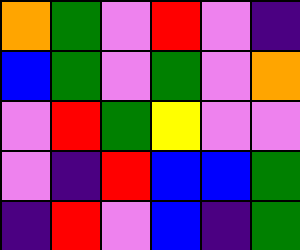[["orange", "green", "violet", "red", "violet", "indigo"], ["blue", "green", "violet", "green", "violet", "orange"], ["violet", "red", "green", "yellow", "violet", "violet"], ["violet", "indigo", "red", "blue", "blue", "green"], ["indigo", "red", "violet", "blue", "indigo", "green"]]